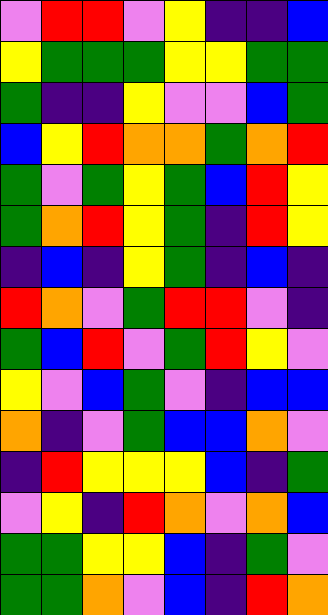[["violet", "red", "red", "violet", "yellow", "indigo", "indigo", "blue"], ["yellow", "green", "green", "green", "yellow", "yellow", "green", "green"], ["green", "indigo", "indigo", "yellow", "violet", "violet", "blue", "green"], ["blue", "yellow", "red", "orange", "orange", "green", "orange", "red"], ["green", "violet", "green", "yellow", "green", "blue", "red", "yellow"], ["green", "orange", "red", "yellow", "green", "indigo", "red", "yellow"], ["indigo", "blue", "indigo", "yellow", "green", "indigo", "blue", "indigo"], ["red", "orange", "violet", "green", "red", "red", "violet", "indigo"], ["green", "blue", "red", "violet", "green", "red", "yellow", "violet"], ["yellow", "violet", "blue", "green", "violet", "indigo", "blue", "blue"], ["orange", "indigo", "violet", "green", "blue", "blue", "orange", "violet"], ["indigo", "red", "yellow", "yellow", "yellow", "blue", "indigo", "green"], ["violet", "yellow", "indigo", "red", "orange", "violet", "orange", "blue"], ["green", "green", "yellow", "yellow", "blue", "indigo", "green", "violet"], ["green", "green", "orange", "violet", "blue", "indigo", "red", "orange"]]